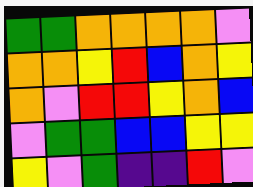[["green", "green", "orange", "orange", "orange", "orange", "violet"], ["orange", "orange", "yellow", "red", "blue", "orange", "yellow"], ["orange", "violet", "red", "red", "yellow", "orange", "blue"], ["violet", "green", "green", "blue", "blue", "yellow", "yellow"], ["yellow", "violet", "green", "indigo", "indigo", "red", "violet"]]